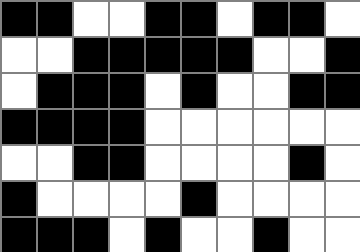[["black", "black", "white", "white", "black", "black", "white", "black", "black", "white"], ["white", "white", "black", "black", "black", "black", "black", "white", "white", "black"], ["white", "black", "black", "black", "white", "black", "white", "white", "black", "black"], ["black", "black", "black", "black", "white", "white", "white", "white", "white", "white"], ["white", "white", "black", "black", "white", "white", "white", "white", "black", "white"], ["black", "white", "white", "white", "white", "black", "white", "white", "white", "white"], ["black", "black", "black", "white", "black", "white", "white", "black", "white", "white"]]